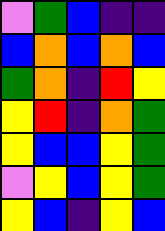[["violet", "green", "blue", "indigo", "indigo"], ["blue", "orange", "blue", "orange", "blue"], ["green", "orange", "indigo", "red", "yellow"], ["yellow", "red", "indigo", "orange", "green"], ["yellow", "blue", "blue", "yellow", "green"], ["violet", "yellow", "blue", "yellow", "green"], ["yellow", "blue", "indigo", "yellow", "blue"]]